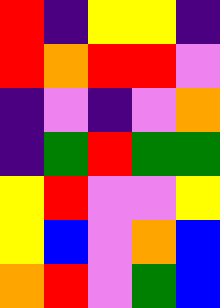[["red", "indigo", "yellow", "yellow", "indigo"], ["red", "orange", "red", "red", "violet"], ["indigo", "violet", "indigo", "violet", "orange"], ["indigo", "green", "red", "green", "green"], ["yellow", "red", "violet", "violet", "yellow"], ["yellow", "blue", "violet", "orange", "blue"], ["orange", "red", "violet", "green", "blue"]]